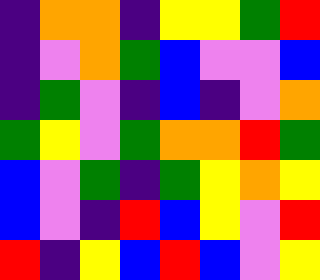[["indigo", "orange", "orange", "indigo", "yellow", "yellow", "green", "red"], ["indigo", "violet", "orange", "green", "blue", "violet", "violet", "blue"], ["indigo", "green", "violet", "indigo", "blue", "indigo", "violet", "orange"], ["green", "yellow", "violet", "green", "orange", "orange", "red", "green"], ["blue", "violet", "green", "indigo", "green", "yellow", "orange", "yellow"], ["blue", "violet", "indigo", "red", "blue", "yellow", "violet", "red"], ["red", "indigo", "yellow", "blue", "red", "blue", "violet", "yellow"]]